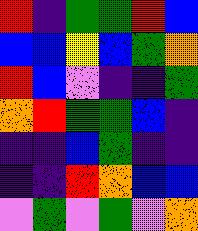[["red", "indigo", "green", "green", "red", "blue"], ["blue", "blue", "yellow", "blue", "green", "orange"], ["red", "blue", "violet", "indigo", "indigo", "green"], ["orange", "red", "green", "green", "blue", "indigo"], ["indigo", "indigo", "blue", "green", "indigo", "indigo"], ["indigo", "indigo", "red", "orange", "blue", "blue"], ["violet", "green", "violet", "green", "violet", "orange"]]